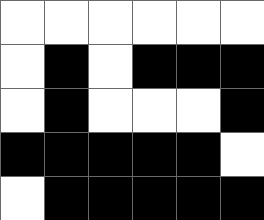[["white", "white", "white", "white", "white", "white"], ["white", "black", "white", "black", "black", "black"], ["white", "black", "white", "white", "white", "black"], ["black", "black", "black", "black", "black", "white"], ["white", "black", "black", "black", "black", "black"]]